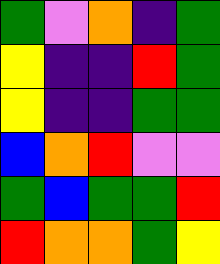[["green", "violet", "orange", "indigo", "green"], ["yellow", "indigo", "indigo", "red", "green"], ["yellow", "indigo", "indigo", "green", "green"], ["blue", "orange", "red", "violet", "violet"], ["green", "blue", "green", "green", "red"], ["red", "orange", "orange", "green", "yellow"]]